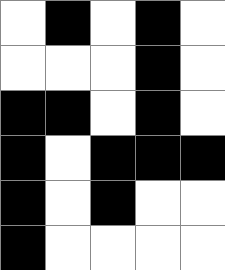[["white", "black", "white", "black", "white"], ["white", "white", "white", "black", "white"], ["black", "black", "white", "black", "white"], ["black", "white", "black", "black", "black"], ["black", "white", "black", "white", "white"], ["black", "white", "white", "white", "white"]]